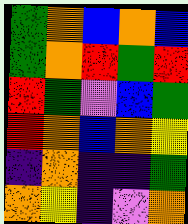[["green", "orange", "blue", "orange", "blue"], ["green", "orange", "red", "green", "red"], ["red", "green", "violet", "blue", "green"], ["red", "orange", "blue", "orange", "yellow"], ["indigo", "orange", "indigo", "indigo", "green"], ["orange", "yellow", "indigo", "violet", "orange"]]